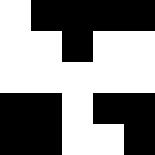[["white", "black", "black", "black", "black"], ["white", "white", "black", "white", "white"], ["white", "white", "white", "white", "white"], ["black", "black", "white", "black", "black"], ["black", "black", "white", "white", "black"]]